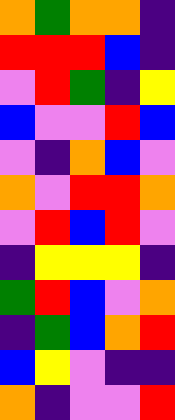[["orange", "green", "orange", "orange", "indigo"], ["red", "red", "red", "blue", "indigo"], ["violet", "red", "green", "indigo", "yellow"], ["blue", "violet", "violet", "red", "blue"], ["violet", "indigo", "orange", "blue", "violet"], ["orange", "violet", "red", "red", "orange"], ["violet", "red", "blue", "red", "violet"], ["indigo", "yellow", "yellow", "yellow", "indigo"], ["green", "red", "blue", "violet", "orange"], ["indigo", "green", "blue", "orange", "red"], ["blue", "yellow", "violet", "indigo", "indigo"], ["orange", "indigo", "violet", "violet", "red"]]